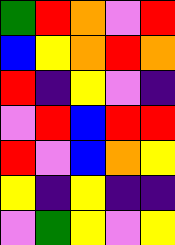[["green", "red", "orange", "violet", "red"], ["blue", "yellow", "orange", "red", "orange"], ["red", "indigo", "yellow", "violet", "indigo"], ["violet", "red", "blue", "red", "red"], ["red", "violet", "blue", "orange", "yellow"], ["yellow", "indigo", "yellow", "indigo", "indigo"], ["violet", "green", "yellow", "violet", "yellow"]]